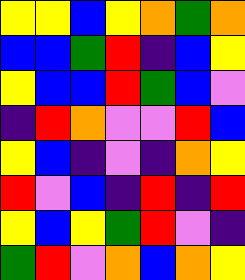[["yellow", "yellow", "blue", "yellow", "orange", "green", "orange"], ["blue", "blue", "green", "red", "indigo", "blue", "yellow"], ["yellow", "blue", "blue", "red", "green", "blue", "violet"], ["indigo", "red", "orange", "violet", "violet", "red", "blue"], ["yellow", "blue", "indigo", "violet", "indigo", "orange", "yellow"], ["red", "violet", "blue", "indigo", "red", "indigo", "red"], ["yellow", "blue", "yellow", "green", "red", "violet", "indigo"], ["green", "red", "violet", "orange", "blue", "orange", "yellow"]]